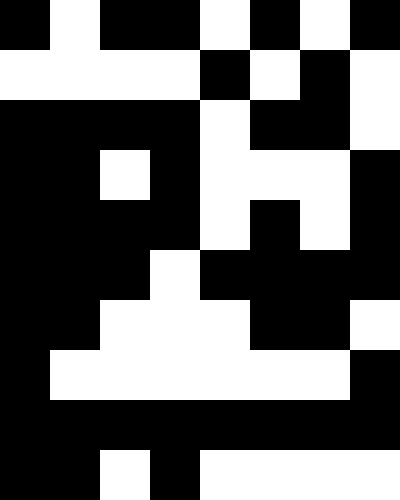[["black", "white", "black", "black", "white", "black", "white", "black"], ["white", "white", "white", "white", "black", "white", "black", "white"], ["black", "black", "black", "black", "white", "black", "black", "white"], ["black", "black", "white", "black", "white", "white", "white", "black"], ["black", "black", "black", "black", "white", "black", "white", "black"], ["black", "black", "black", "white", "black", "black", "black", "black"], ["black", "black", "white", "white", "white", "black", "black", "white"], ["black", "white", "white", "white", "white", "white", "white", "black"], ["black", "black", "black", "black", "black", "black", "black", "black"], ["black", "black", "white", "black", "white", "white", "white", "white"]]